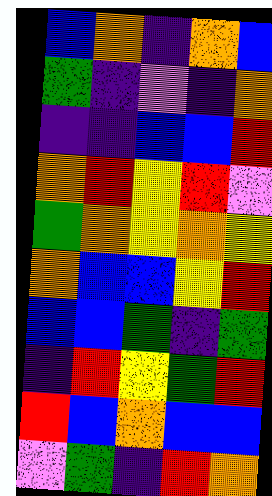[["blue", "orange", "indigo", "orange", "blue"], ["green", "indigo", "violet", "indigo", "orange"], ["indigo", "indigo", "blue", "blue", "red"], ["orange", "red", "yellow", "red", "violet"], ["green", "orange", "yellow", "orange", "yellow"], ["orange", "blue", "blue", "yellow", "red"], ["blue", "blue", "green", "indigo", "green"], ["indigo", "red", "yellow", "green", "red"], ["red", "blue", "orange", "blue", "blue"], ["violet", "green", "indigo", "red", "orange"]]